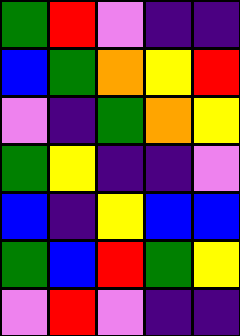[["green", "red", "violet", "indigo", "indigo"], ["blue", "green", "orange", "yellow", "red"], ["violet", "indigo", "green", "orange", "yellow"], ["green", "yellow", "indigo", "indigo", "violet"], ["blue", "indigo", "yellow", "blue", "blue"], ["green", "blue", "red", "green", "yellow"], ["violet", "red", "violet", "indigo", "indigo"]]